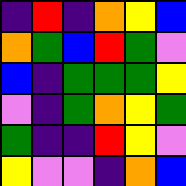[["indigo", "red", "indigo", "orange", "yellow", "blue"], ["orange", "green", "blue", "red", "green", "violet"], ["blue", "indigo", "green", "green", "green", "yellow"], ["violet", "indigo", "green", "orange", "yellow", "green"], ["green", "indigo", "indigo", "red", "yellow", "violet"], ["yellow", "violet", "violet", "indigo", "orange", "blue"]]